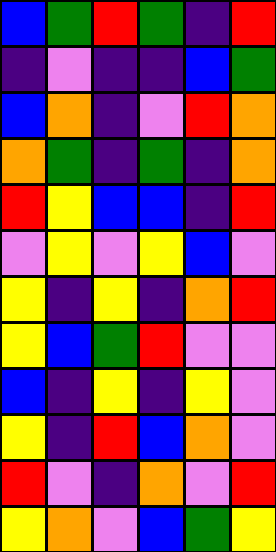[["blue", "green", "red", "green", "indigo", "red"], ["indigo", "violet", "indigo", "indigo", "blue", "green"], ["blue", "orange", "indigo", "violet", "red", "orange"], ["orange", "green", "indigo", "green", "indigo", "orange"], ["red", "yellow", "blue", "blue", "indigo", "red"], ["violet", "yellow", "violet", "yellow", "blue", "violet"], ["yellow", "indigo", "yellow", "indigo", "orange", "red"], ["yellow", "blue", "green", "red", "violet", "violet"], ["blue", "indigo", "yellow", "indigo", "yellow", "violet"], ["yellow", "indigo", "red", "blue", "orange", "violet"], ["red", "violet", "indigo", "orange", "violet", "red"], ["yellow", "orange", "violet", "blue", "green", "yellow"]]